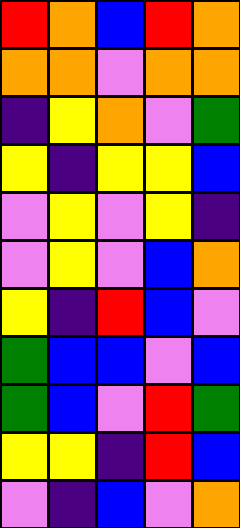[["red", "orange", "blue", "red", "orange"], ["orange", "orange", "violet", "orange", "orange"], ["indigo", "yellow", "orange", "violet", "green"], ["yellow", "indigo", "yellow", "yellow", "blue"], ["violet", "yellow", "violet", "yellow", "indigo"], ["violet", "yellow", "violet", "blue", "orange"], ["yellow", "indigo", "red", "blue", "violet"], ["green", "blue", "blue", "violet", "blue"], ["green", "blue", "violet", "red", "green"], ["yellow", "yellow", "indigo", "red", "blue"], ["violet", "indigo", "blue", "violet", "orange"]]